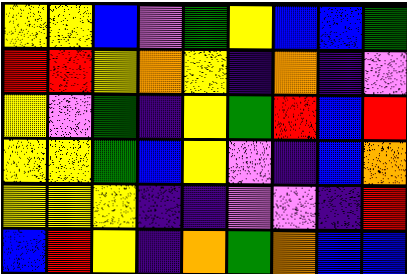[["yellow", "yellow", "blue", "violet", "green", "yellow", "blue", "blue", "green"], ["red", "red", "yellow", "orange", "yellow", "indigo", "orange", "indigo", "violet"], ["yellow", "violet", "green", "indigo", "yellow", "green", "red", "blue", "red"], ["yellow", "yellow", "green", "blue", "yellow", "violet", "indigo", "blue", "orange"], ["yellow", "yellow", "yellow", "indigo", "indigo", "violet", "violet", "indigo", "red"], ["blue", "red", "yellow", "indigo", "orange", "green", "orange", "blue", "blue"]]